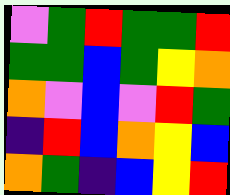[["violet", "green", "red", "green", "green", "red"], ["green", "green", "blue", "green", "yellow", "orange"], ["orange", "violet", "blue", "violet", "red", "green"], ["indigo", "red", "blue", "orange", "yellow", "blue"], ["orange", "green", "indigo", "blue", "yellow", "red"]]